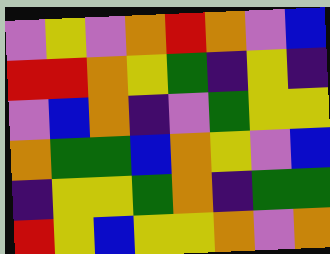[["violet", "yellow", "violet", "orange", "red", "orange", "violet", "blue"], ["red", "red", "orange", "yellow", "green", "indigo", "yellow", "indigo"], ["violet", "blue", "orange", "indigo", "violet", "green", "yellow", "yellow"], ["orange", "green", "green", "blue", "orange", "yellow", "violet", "blue"], ["indigo", "yellow", "yellow", "green", "orange", "indigo", "green", "green"], ["red", "yellow", "blue", "yellow", "yellow", "orange", "violet", "orange"]]